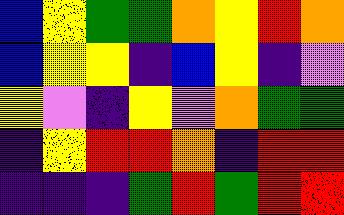[["blue", "yellow", "green", "green", "orange", "yellow", "red", "orange"], ["blue", "yellow", "yellow", "indigo", "blue", "yellow", "indigo", "violet"], ["yellow", "violet", "indigo", "yellow", "violet", "orange", "green", "green"], ["indigo", "yellow", "red", "red", "orange", "indigo", "red", "red"], ["indigo", "indigo", "indigo", "green", "red", "green", "red", "red"]]